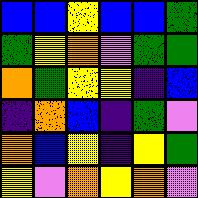[["blue", "blue", "yellow", "blue", "blue", "green"], ["green", "yellow", "orange", "violet", "green", "green"], ["orange", "green", "yellow", "yellow", "indigo", "blue"], ["indigo", "orange", "blue", "indigo", "green", "violet"], ["orange", "blue", "yellow", "indigo", "yellow", "green"], ["yellow", "violet", "orange", "yellow", "orange", "violet"]]